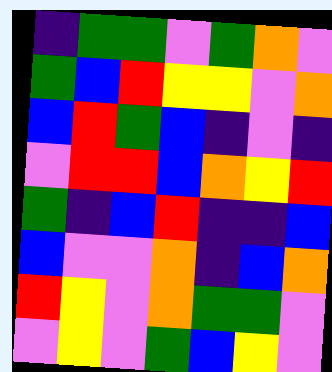[["indigo", "green", "green", "violet", "green", "orange", "violet"], ["green", "blue", "red", "yellow", "yellow", "violet", "orange"], ["blue", "red", "green", "blue", "indigo", "violet", "indigo"], ["violet", "red", "red", "blue", "orange", "yellow", "red"], ["green", "indigo", "blue", "red", "indigo", "indigo", "blue"], ["blue", "violet", "violet", "orange", "indigo", "blue", "orange"], ["red", "yellow", "violet", "orange", "green", "green", "violet"], ["violet", "yellow", "violet", "green", "blue", "yellow", "violet"]]